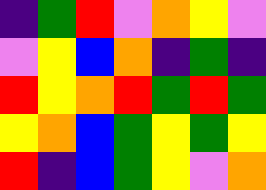[["indigo", "green", "red", "violet", "orange", "yellow", "violet"], ["violet", "yellow", "blue", "orange", "indigo", "green", "indigo"], ["red", "yellow", "orange", "red", "green", "red", "green"], ["yellow", "orange", "blue", "green", "yellow", "green", "yellow"], ["red", "indigo", "blue", "green", "yellow", "violet", "orange"]]